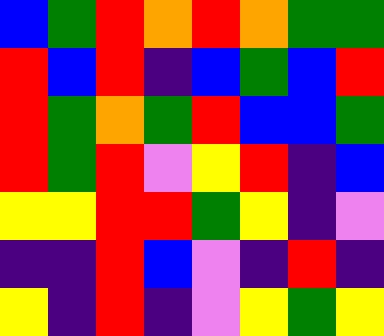[["blue", "green", "red", "orange", "red", "orange", "green", "green"], ["red", "blue", "red", "indigo", "blue", "green", "blue", "red"], ["red", "green", "orange", "green", "red", "blue", "blue", "green"], ["red", "green", "red", "violet", "yellow", "red", "indigo", "blue"], ["yellow", "yellow", "red", "red", "green", "yellow", "indigo", "violet"], ["indigo", "indigo", "red", "blue", "violet", "indigo", "red", "indigo"], ["yellow", "indigo", "red", "indigo", "violet", "yellow", "green", "yellow"]]